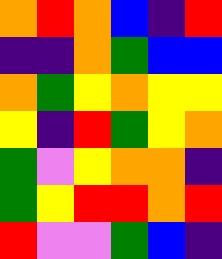[["orange", "red", "orange", "blue", "indigo", "red"], ["indigo", "indigo", "orange", "green", "blue", "blue"], ["orange", "green", "yellow", "orange", "yellow", "yellow"], ["yellow", "indigo", "red", "green", "yellow", "orange"], ["green", "violet", "yellow", "orange", "orange", "indigo"], ["green", "yellow", "red", "red", "orange", "red"], ["red", "violet", "violet", "green", "blue", "indigo"]]